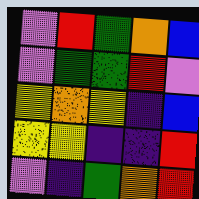[["violet", "red", "green", "orange", "blue"], ["violet", "green", "green", "red", "violet"], ["yellow", "orange", "yellow", "indigo", "blue"], ["yellow", "yellow", "indigo", "indigo", "red"], ["violet", "indigo", "green", "orange", "red"]]